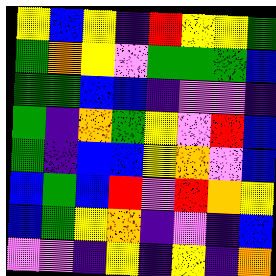[["yellow", "blue", "yellow", "indigo", "red", "yellow", "yellow", "green"], ["green", "orange", "yellow", "violet", "green", "green", "green", "blue"], ["green", "green", "blue", "blue", "indigo", "violet", "violet", "indigo"], ["green", "indigo", "orange", "green", "yellow", "violet", "red", "blue"], ["green", "indigo", "blue", "blue", "yellow", "orange", "violet", "blue"], ["blue", "green", "blue", "red", "violet", "red", "orange", "yellow"], ["blue", "green", "yellow", "orange", "indigo", "violet", "indigo", "blue"], ["violet", "violet", "indigo", "yellow", "indigo", "yellow", "indigo", "orange"]]